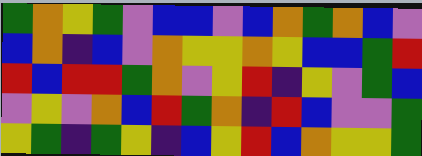[["green", "orange", "yellow", "green", "violet", "blue", "blue", "violet", "blue", "orange", "green", "orange", "blue", "violet"], ["blue", "orange", "indigo", "blue", "violet", "orange", "yellow", "yellow", "orange", "yellow", "blue", "blue", "green", "red"], ["red", "blue", "red", "red", "green", "orange", "violet", "yellow", "red", "indigo", "yellow", "violet", "green", "blue"], ["violet", "yellow", "violet", "orange", "blue", "red", "green", "orange", "indigo", "red", "blue", "violet", "violet", "green"], ["yellow", "green", "indigo", "green", "yellow", "indigo", "blue", "yellow", "red", "blue", "orange", "yellow", "yellow", "green"]]